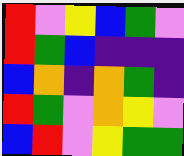[["red", "violet", "yellow", "blue", "green", "violet"], ["red", "green", "blue", "indigo", "indigo", "indigo"], ["blue", "orange", "indigo", "orange", "green", "indigo"], ["red", "green", "violet", "orange", "yellow", "violet"], ["blue", "red", "violet", "yellow", "green", "green"]]